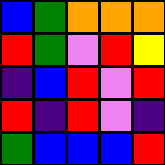[["blue", "green", "orange", "orange", "orange"], ["red", "green", "violet", "red", "yellow"], ["indigo", "blue", "red", "violet", "red"], ["red", "indigo", "red", "violet", "indigo"], ["green", "blue", "blue", "blue", "red"]]